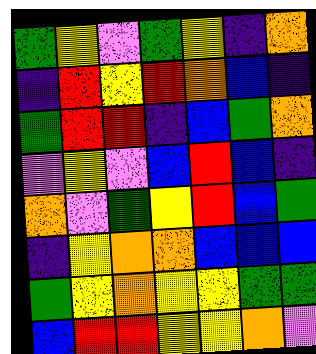[["green", "yellow", "violet", "green", "yellow", "indigo", "orange"], ["indigo", "red", "yellow", "red", "orange", "blue", "indigo"], ["green", "red", "red", "indigo", "blue", "green", "orange"], ["violet", "yellow", "violet", "blue", "red", "blue", "indigo"], ["orange", "violet", "green", "yellow", "red", "blue", "green"], ["indigo", "yellow", "orange", "orange", "blue", "blue", "blue"], ["green", "yellow", "orange", "yellow", "yellow", "green", "green"], ["blue", "red", "red", "yellow", "yellow", "orange", "violet"]]